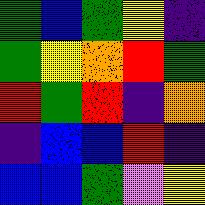[["green", "blue", "green", "yellow", "indigo"], ["green", "yellow", "orange", "red", "green"], ["red", "green", "red", "indigo", "orange"], ["indigo", "blue", "blue", "red", "indigo"], ["blue", "blue", "green", "violet", "yellow"]]